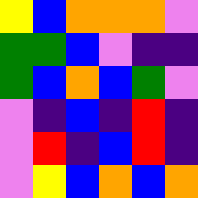[["yellow", "blue", "orange", "orange", "orange", "violet"], ["green", "green", "blue", "violet", "indigo", "indigo"], ["green", "blue", "orange", "blue", "green", "violet"], ["violet", "indigo", "blue", "indigo", "red", "indigo"], ["violet", "red", "indigo", "blue", "red", "indigo"], ["violet", "yellow", "blue", "orange", "blue", "orange"]]